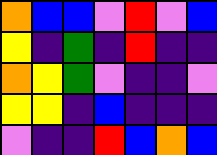[["orange", "blue", "blue", "violet", "red", "violet", "blue"], ["yellow", "indigo", "green", "indigo", "red", "indigo", "indigo"], ["orange", "yellow", "green", "violet", "indigo", "indigo", "violet"], ["yellow", "yellow", "indigo", "blue", "indigo", "indigo", "indigo"], ["violet", "indigo", "indigo", "red", "blue", "orange", "blue"]]